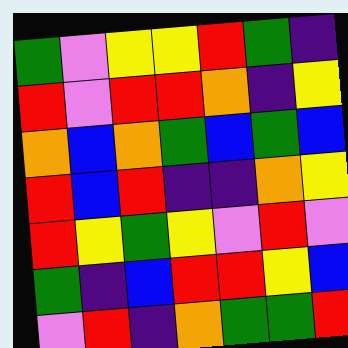[["green", "violet", "yellow", "yellow", "red", "green", "indigo"], ["red", "violet", "red", "red", "orange", "indigo", "yellow"], ["orange", "blue", "orange", "green", "blue", "green", "blue"], ["red", "blue", "red", "indigo", "indigo", "orange", "yellow"], ["red", "yellow", "green", "yellow", "violet", "red", "violet"], ["green", "indigo", "blue", "red", "red", "yellow", "blue"], ["violet", "red", "indigo", "orange", "green", "green", "red"]]